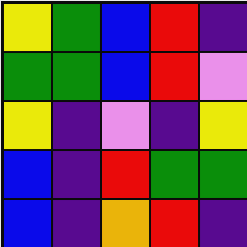[["yellow", "green", "blue", "red", "indigo"], ["green", "green", "blue", "red", "violet"], ["yellow", "indigo", "violet", "indigo", "yellow"], ["blue", "indigo", "red", "green", "green"], ["blue", "indigo", "orange", "red", "indigo"]]